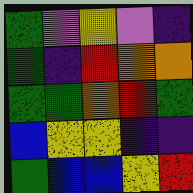[["green", "violet", "yellow", "violet", "indigo"], ["green", "indigo", "red", "orange", "orange"], ["green", "green", "orange", "red", "green"], ["blue", "yellow", "yellow", "indigo", "indigo"], ["green", "blue", "blue", "yellow", "red"]]